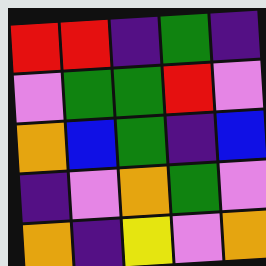[["red", "red", "indigo", "green", "indigo"], ["violet", "green", "green", "red", "violet"], ["orange", "blue", "green", "indigo", "blue"], ["indigo", "violet", "orange", "green", "violet"], ["orange", "indigo", "yellow", "violet", "orange"]]